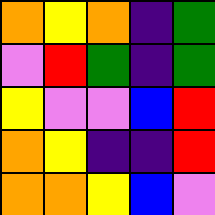[["orange", "yellow", "orange", "indigo", "green"], ["violet", "red", "green", "indigo", "green"], ["yellow", "violet", "violet", "blue", "red"], ["orange", "yellow", "indigo", "indigo", "red"], ["orange", "orange", "yellow", "blue", "violet"]]